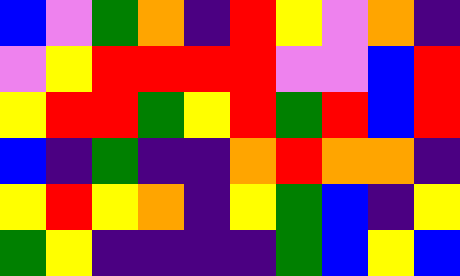[["blue", "violet", "green", "orange", "indigo", "red", "yellow", "violet", "orange", "indigo"], ["violet", "yellow", "red", "red", "red", "red", "violet", "violet", "blue", "red"], ["yellow", "red", "red", "green", "yellow", "red", "green", "red", "blue", "red"], ["blue", "indigo", "green", "indigo", "indigo", "orange", "red", "orange", "orange", "indigo"], ["yellow", "red", "yellow", "orange", "indigo", "yellow", "green", "blue", "indigo", "yellow"], ["green", "yellow", "indigo", "indigo", "indigo", "indigo", "green", "blue", "yellow", "blue"]]